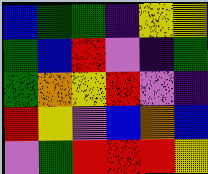[["blue", "green", "green", "indigo", "yellow", "yellow"], ["green", "blue", "red", "violet", "indigo", "green"], ["green", "orange", "yellow", "red", "violet", "indigo"], ["red", "yellow", "violet", "blue", "orange", "blue"], ["violet", "green", "red", "red", "red", "yellow"]]